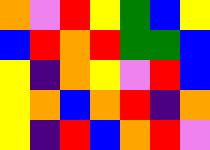[["orange", "violet", "red", "yellow", "green", "blue", "yellow"], ["blue", "red", "orange", "red", "green", "green", "blue"], ["yellow", "indigo", "orange", "yellow", "violet", "red", "blue"], ["yellow", "orange", "blue", "orange", "red", "indigo", "orange"], ["yellow", "indigo", "red", "blue", "orange", "red", "violet"]]